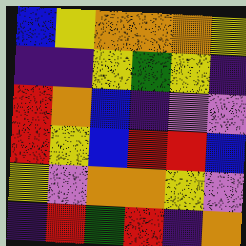[["blue", "yellow", "orange", "orange", "orange", "yellow"], ["indigo", "indigo", "yellow", "green", "yellow", "indigo"], ["red", "orange", "blue", "indigo", "violet", "violet"], ["red", "yellow", "blue", "red", "red", "blue"], ["yellow", "violet", "orange", "orange", "yellow", "violet"], ["indigo", "red", "green", "red", "indigo", "orange"]]